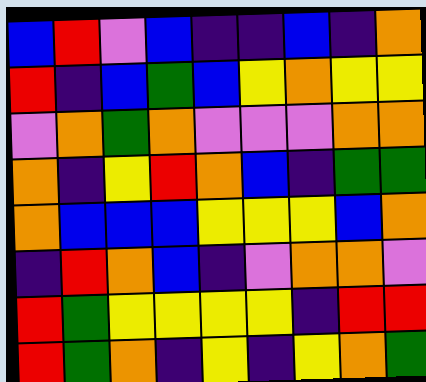[["blue", "red", "violet", "blue", "indigo", "indigo", "blue", "indigo", "orange"], ["red", "indigo", "blue", "green", "blue", "yellow", "orange", "yellow", "yellow"], ["violet", "orange", "green", "orange", "violet", "violet", "violet", "orange", "orange"], ["orange", "indigo", "yellow", "red", "orange", "blue", "indigo", "green", "green"], ["orange", "blue", "blue", "blue", "yellow", "yellow", "yellow", "blue", "orange"], ["indigo", "red", "orange", "blue", "indigo", "violet", "orange", "orange", "violet"], ["red", "green", "yellow", "yellow", "yellow", "yellow", "indigo", "red", "red"], ["red", "green", "orange", "indigo", "yellow", "indigo", "yellow", "orange", "green"]]